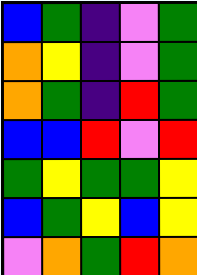[["blue", "green", "indigo", "violet", "green"], ["orange", "yellow", "indigo", "violet", "green"], ["orange", "green", "indigo", "red", "green"], ["blue", "blue", "red", "violet", "red"], ["green", "yellow", "green", "green", "yellow"], ["blue", "green", "yellow", "blue", "yellow"], ["violet", "orange", "green", "red", "orange"]]